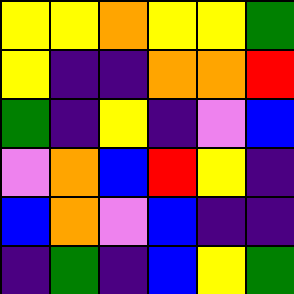[["yellow", "yellow", "orange", "yellow", "yellow", "green"], ["yellow", "indigo", "indigo", "orange", "orange", "red"], ["green", "indigo", "yellow", "indigo", "violet", "blue"], ["violet", "orange", "blue", "red", "yellow", "indigo"], ["blue", "orange", "violet", "blue", "indigo", "indigo"], ["indigo", "green", "indigo", "blue", "yellow", "green"]]